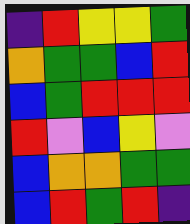[["indigo", "red", "yellow", "yellow", "green"], ["orange", "green", "green", "blue", "red"], ["blue", "green", "red", "red", "red"], ["red", "violet", "blue", "yellow", "violet"], ["blue", "orange", "orange", "green", "green"], ["blue", "red", "green", "red", "indigo"]]